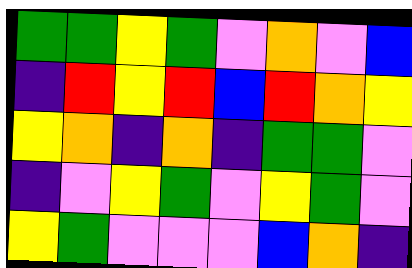[["green", "green", "yellow", "green", "violet", "orange", "violet", "blue"], ["indigo", "red", "yellow", "red", "blue", "red", "orange", "yellow"], ["yellow", "orange", "indigo", "orange", "indigo", "green", "green", "violet"], ["indigo", "violet", "yellow", "green", "violet", "yellow", "green", "violet"], ["yellow", "green", "violet", "violet", "violet", "blue", "orange", "indigo"]]